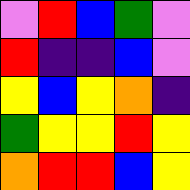[["violet", "red", "blue", "green", "violet"], ["red", "indigo", "indigo", "blue", "violet"], ["yellow", "blue", "yellow", "orange", "indigo"], ["green", "yellow", "yellow", "red", "yellow"], ["orange", "red", "red", "blue", "yellow"]]